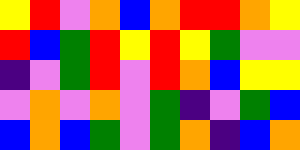[["yellow", "red", "violet", "orange", "blue", "orange", "red", "red", "orange", "yellow"], ["red", "blue", "green", "red", "yellow", "red", "yellow", "green", "violet", "violet"], ["indigo", "violet", "green", "red", "violet", "red", "orange", "blue", "yellow", "yellow"], ["violet", "orange", "violet", "orange", "violet", "green", "indigo", "violet", "green", "blue"], ["blue", "orange", "blue", "green", "violet", "green", "orange", "indigo", "blue", "orange"]]